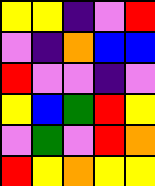[["yellow", "yellow", "indigo", "violet", "red"], ["violet", "indigo", "orange", "blue", "blue"], ["red", "violet", "violet", "indigo", "violet"], ["yellow", "blue", "green", "red", "yellow"], ["violet", "green", "violet", "red", "orange"], ["red", "yellow", "orange", "yellow", "yellow"]]